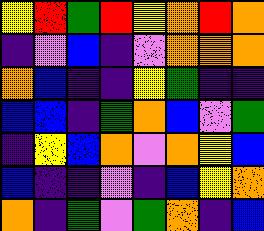[["yellow", "red", "green", "red", "yellow", "orange", "red", "orange"], ["indigo", "violet", "blue", "indigo", "violet", "orange", "orange", "orange"], ["orange", "blue", "indigo", "indigo", "yellow", "green", "indigo", "indigo"], ["blue", "blue", "indigo", "green", "orange", "blue", "violet", "green"], ["indigo", "yellow", "blue", "orange", "violet", "orange", "yellow", "blue"], ["blue", "indigo", "indigo", "violet", "indigo", "blue", "yellow", "orange"], ["orange", "indigo", "green", "violet", "green", "orange", "indigo", "blue"]]